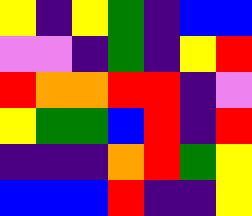[["yellow", "indigo", "yellow", "green", "indigo", "blue", "blue"], ["violet", "violet", "indigo", "green", "indigo", "yellow", "red"], ["red", "orange", "orange", "red", "red", "indigo", "violet"], ["yellow", "green", "green", "blue", "red", "indigo", "red"], ["indigo", "indigo", "indigo", "orange", "red", "green", "yellow"], ["blue", "blue", "blue", "red", "indigo", "indigo", "yellow"]]